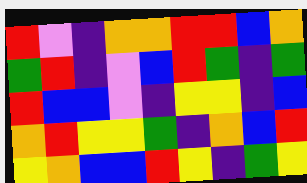[["red", "violet", "indigo", "orange", "orange", "red", "red", "blue", "orange"], ["green", "red", "indigo", "violet", "blue", "red", "green", "indigo", "green"], ["red", "blue", "blue", "violet", "indigo", "yellow", "yellow", "indigo", "blue"], ["orange", "red", "yellow", "yellow", "green", "indigo", "orange", "blue", "red"], ["yellow", "orange", "blue", "blue", "red", "yellow", "indigo", "green", "yellow"]]